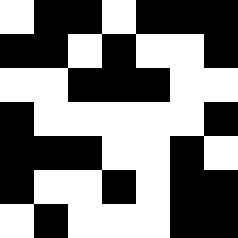[["white", "black", "black", "white", "black", "black", "black"], ["black", "black", "white", "black", "white", "white", "black"], ["white", "white", "black", "black", "black", "white", "white"], ["black", "white", "white", "white", "white", "white", "black"], ["black", "black", "black", "white", "white", "black", "white"], ["black", "white", "white", "black", "white", "black", "black"], ["white", "black", "white", "white", "white", "black", "black"]]